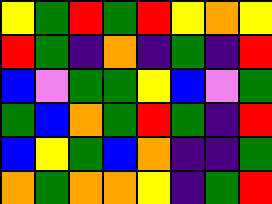[["yellow", "green", "red", "green", "red", "yellow", "orange", "yellow"], ["red", "green", "indigo", "orange", "indigo", "green", "indigo", "red"], ["blue", "violet", "green", "green", "yellow", "blue", "violet", "green"], ["green", "blue", "orange", "green", "red", "green", "indigo", "red"], ["blue", "yellow", "green", "blue", "orange", "indigo", "indigo", "green"], ["orange", "green", "orange", "orange", "yellow", "indigo", "green", "red"]]